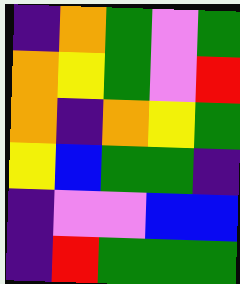[["indigo", "orange", "green", "violet", "green"], ["orange", "yellow", "green", "violet", "red"], ["orange", "indigo", "orange", "yellow", "green"], ["yellow", "blue", "green", "green", "indigo"], ["indigo", "violet", "violet", "blue", "blue"], ["indigo", "red", "green", "green", "green"]]